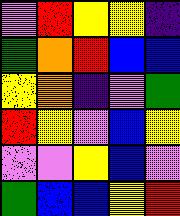[["violet", "red", "yellow", "yellow", "indigo"], ["green", "orange", "red", "blue", "blue"], ["yellow", "orange", "indigo", "violet", "green"], ["red", "yellow", "violet", "blue", "yellow"], ["violet", "violet", "yellow", "blue", "violet"], ["green", "blue", "blue", "yellow", "red"]]